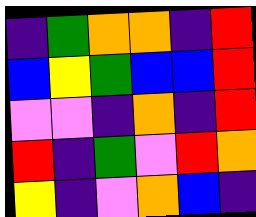[["indigo", "green", "orange", "orange", "indigo", "red"], ["blue", "yellow", "green", "blue", "blue", "red"], ["violet", "violet", "indigo", "orange", "indigo", "red"], ["red", "indigo", "green", "violet", "red", "orange"], ["yellow", "indigo", "violet", "orange", "blue", "indigo"]]